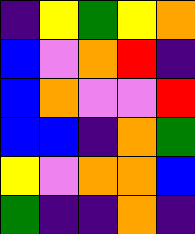[["indigo", "yellow", "green", "yellow", "orange"], ["blue", "violet", "orange", "red", "indigo"], ["blue", "orange", "violet", "violet", "red"], ["blue", "blue", "indigo", "orange", "green"], ["yellow", "violet", "orange", "orange", "blue"], ["green", "indigo", "indigo", "orange", "indigo"]]